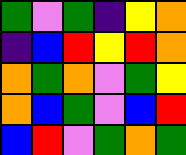[["green", "violet", "green", "indigo", "yellow", "orange"], ["indigo", "blue", "red", "yellow", "red", "orange"], ["orange", "green", "orange", "violet", "green", "yellow"], ["orange", "blue", "green", "violet", "blue", "red"], ["blue", "red", "violet", "green", "orange", "green"]]